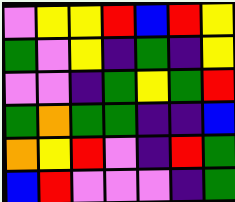[["violet", "yellow", "yellow", "red", "blue", "red", "yellow"], ["green", "violet", "yellow", "indigo", "green", "indigo", "yellow"], ["violet", "violet", "indigo", "green", "yellow", "green", "red"], ["green", "orange", "green", "green", "indigo", "indigo", "blue"], ["orange", "yellow", "red", "violet", "indigo", "red", "green"], ["blue", "red", "violet", "violet", "violet", "indigo", "green"]]